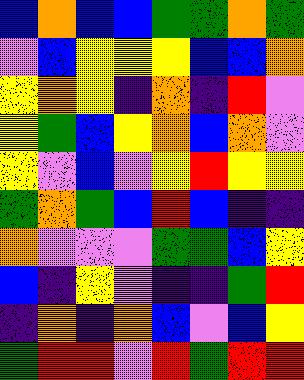[["blue", "orange", "blue", "blue", "green", "green", "orange", "green"], ["violet", "blue", "yellow", "yellow", "yellow", "blue", "blue", "orange"], ["yellow", "orange", "yellow", "indigo", "orange", "indigo", "red", "violet"], ["yellow", "green", "blue", "yellow", "orange", "blue", "orange", "violet"], ["yellow", "violet", "blue", "violet", "yellow", "red", "yellow", "yellow"], ["green", "orange", "green", "blue", "red", "blue", "indigo", "indigo"], ["orange", "violet", "violet", "violet", "green", "green", "blue", "yellow"], ["blue", "indigo", "yellow", "violet", "indigo", "indigo", "green", "red"], ["indigo", "orange", "indigo", "orange", "blue", "violet", "blue", "yellow"], ["green", "red", "red", "violet", "red", "green", "red", "red"]]